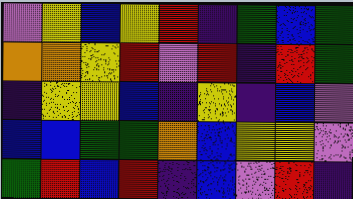[["violet", "yellow", "blue", "yellow", "red", "indigo", "green", "blue", "green"], ["orange", "orange", "yellow", "red", "violet", "red", "indigo", "red", "green"], ["indigo", "yellow", "yellow", "blue", "indigo", "yellow", "indigo", "blue", "violet"], ["blue", "blue", "green", "green", "orange", "blue", "yellow", "yellow", "violet"], ["green", "red", "blue", "red", "indigo", "blue", "violet", "red", "indigo"]]